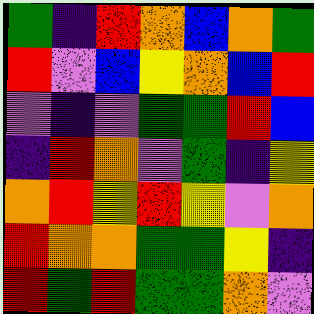[["green", "indigo", "red", "orange", "blue", "orange", "green"], ["red", "violet", "blue", "yellow", "orange", "blue", "red"], ["violet", "indigo", "violet", "green", "green", "red", "blue"], ["indigo", "red", "orange", "violet", "green", "indigo", "yellow"], ["orange", "red", "yellow", "red", "yellow", "violet", "orange"], ["red", "orange", "orange", "green", "green", "yellow", "indigo"], ["red", "green", "red", "green", "green", "orange", "violet"]]